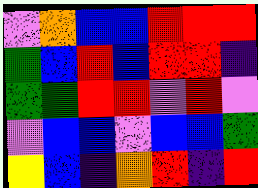[["violet", "orange", "blue", "blue", "red", "red", "red"], ["green", "blue", "red", "blue", "red", "red", "indigo"], ["green", "green", "red", "red", "violet", "red", "violet"], ["violet", "blue", "blue", "violet", "blue", "blue", "green"], ["yellow", "blue", "indigo", "orange", "red", "indigo", "red"]]